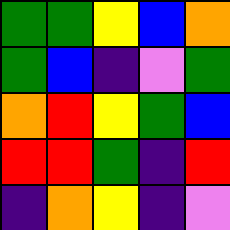[["green", "green", "yellow", "blue", "orange"], ["green", "blue", "indigo", "violet", "green"], ["orange", "red", "yellow", "green", "blue"], ["red", "red", "green", "indigo", "red"], ["indigo", "orange", "yellow", "indigo", "violet"]]